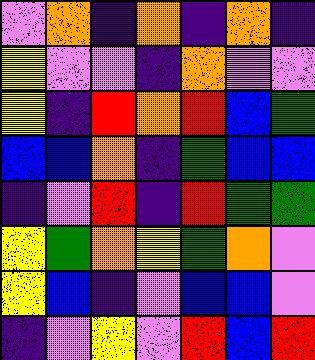[["violet", "orange", "indigo", "orange", "indigo", "orange", "indigo"], ["yellow", "violet", "violet", "indigo", "orange", "violet", "violet"], ["yellow", "indigo", "red", "orange", "red", "blue", "green"], ["blue", "blue", "orange", "indigo", "green", "blue", "blue"], ["indigo", "violet", "red", "indigo", "red", "green", "green"], ["yellow", "green", "orange", "yellow", "green", "orange", "violet"], ["yellow", "blue", "indigo", "violet", "blue", "blue", "violet"], ["indigo", "violet", "yellow", "violet", "red", "blue", "red"]]